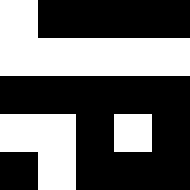[["white", "black", "black", "black", "black"], ["white", "white", "white", "white", "white"], ["black", "black", "black", "black", "black"], ["white", "white", "black", "white", "black"], ["black", "white", "black", "black", "black"]]